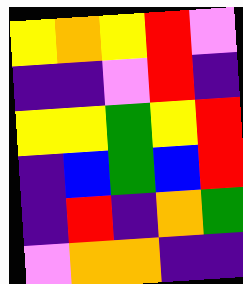[["yellow", "orange", "yellow", "red", "violet"], ["indigo", "indigo", "violet", "red", "indigo"], ["yellow", "yellow", "green", "yellow", "red"], ["indigo", "blue", "green", "blue", "red"], ["indigo", "red", "indigo", "orange", "green"], ["violet", "orange", "orange", "indigo", "indigo"]]